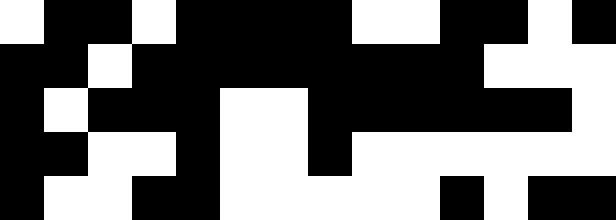[["white", "black", "black", "white", "black", "black", "black", "black", "white", "white", "black", "black", "white", "black"], ["black", "black", "white", "black", "black", "black", "black", "black", "black", "black", "black", "white", "white", "white"], ["black", "white", "black", "black", "black", "white", "white", "black", "black", "black", "black", "black", "black", "white"], ["black", "black", "white", "white", "black", "white", "white", "black", "white", "white", "white", "white", "white", "white"], ["black", "white", "white", "black", "black", "white", "white", "white", "white", "white", "black", "white", "black", "black"]]